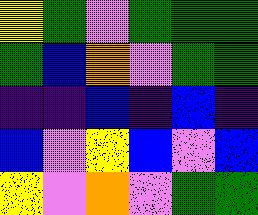[["yellow", "green", "violet", "green", "green", "green"], ["green", "blue", "orange", "violet", "green", "green"], ["indigo", "indigo", "blue", "indigo", "blue", "indigo"], ["blue", "violet", "yellow", "blue", "violet", "blue"], ["yellow", "violet", "orange", "violet", "green", "green"]]